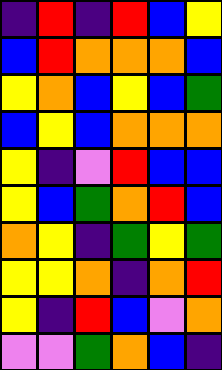[["indigo", "red", "indigo", "red", "blue", "yellow"], ["blue", "red", "orange", "orange", "orange", "blue"], ["yellow", "orange", "blue", "yellow", "blue", "green"], ["blue", "yellow", "blue", "orange", "orange", "orange"], ["yellow", "indigo", "violet", "red", "blue", "blue"], ["yellow", "blue", "green", "orange", "red", "blue"], ["orange", "yellow", "indigo", "green", "yellow", "green"], ["yellow", "yellow", "orange", "indigo", "orange", "red"], ["yellow", "indigo", "red", "blue", "violet", "orange"], ["violet", "violet", "green", "orange", "blue", "indigo"]]